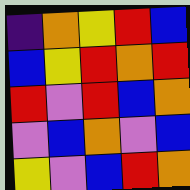[["indigo", "orange", "yellow", "red", "blue"], ["blue", "yellow", "red", "orange", "red"], ["red", "violet", "red", "blue", "orange"], ["violet", "blue", "orange", "violet", "blue"], ["yellow", "violet", "blue", "red", "orange"]]